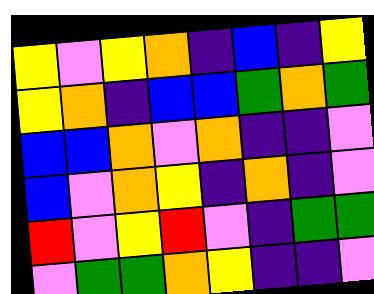[["yellow", "violet", "yellow", "orange", "indigo", "blue", "indigo", "yellow"], ["yellow", "orange", "indigo", "blue", "blue", "green", "orange", "green"], ["blue", "blue", "orange", "violet", "orange", "indigo", "indigo", "violet"], ["blue", "violet", "orange", "yellow", "indigo", "orange", "indigo", "violet"], ["red", "violet", "yellow", "red", "violet", "indigo", "green", "green"], ["violet", "green", "green", "orange", "yellow", "indigo", "indigo", "violet"]]